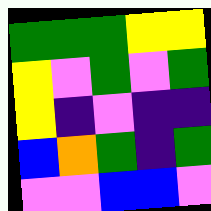[["green", "green", "green", "yellow", "yellow"], ["yellow", "violet", "green", "violet", "green"], ["yellow", "indigo", "violet", "indigo", "indigo"], ["blue", "orange", "green", "indigo", "green"], ["violet", "violet", "blue", "blue", "violet"]]